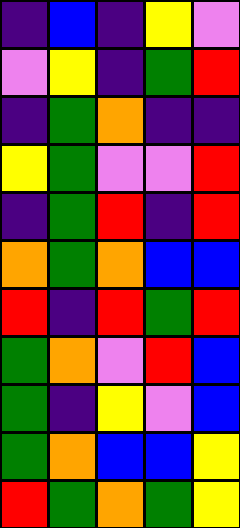[["indigo", "blue", "indigo", "yellow", "violet"], ["violet", "yellow", "indigo", "green", "red"], ["indigo", "green", "orange", "indigo", "indigo"], ["yellow", "green", "violet", "violet", "red"], ["indigo", "green", "red", "indigo", "red"], ["orange", "green", "orange", "blue", "blue"], ["red", "indigo", "red", "green", "red"], ["green", "orange", "violet", "red", "blue"], ["green", "indigo", "yellow", "violet", "blue"], ["green", "orange", "blue", "blue", "yellow"], ["red", "green", "orange", "green", "yellow"]]